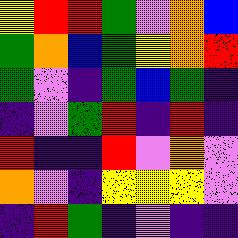[["yellow", "red", "red", "green", "violet", "orange", "blue"], ["green", "orange", "blue", "green", "yellow", "orange", "red"], ["green", "violet", "indigo", "green", "blue", "green", "indigo"], ["indigo", "violet", "green", "red", "indigo", "red", "indigo"], ["red", "indigo", "indigo", "red", "violet", "orange", "violet"], ["orange", "violet", "indigo", "yellow", "yellow", "yellow", "violet"], ["indigo", "red", "green", "indigo", "violet", "indigo", "indigo"]]